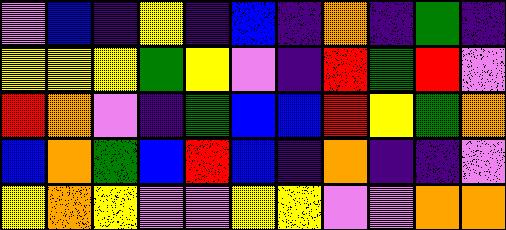[["violet", "blue", "indigo", "yellow", "indigo", "blue", "indigo", "orange", "indigo", "green", "indigo"], ["yellow", "yellow", "yellow", "green", "yellow", "violet", "indigo", "red", "green", "red", "violet"], ["red", "orange", "violet", "indigo", "green", "blue", "blue", "red", "yellow", "green", "orange"], ["blue", "orange", "green", "blue", "red", "blue", "indigo", "orange", "indigo", "indigo", "violet"], ["yellow", "orange", "yellow", "violet", "violet", "yellow", "yellow", "violet", "violet", "orange", "orange"]]